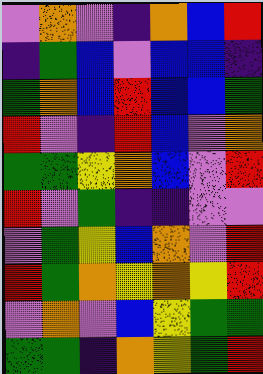[["violet", "orange", "violet", "indigo", "orange", "blue", "red"], ["indigo", "green", "blue", "violet", "blue", "blue", "indigo"], ["green", "orange", "blue", "red", "blue", "blue", "green"], ["red", "violet", "indigo", "red", "blue", "violet", "orange"], ["green", "green", "yellow", "orange", "blue", "violet", "red"], ["red", "violet", "green", "indigo", "indigo", "violet", "violet"], ["violet", "green", "yellow", "blue", "orange", "violet", "red"], ["red", "green", "orange", "yellow", "orange", "yellow", "red"], ["violet", "orange", "violet", "blue", "yellow", "green", "green"], ["green", "green", "indigo", "orange", "yellow", "green", "red"]]